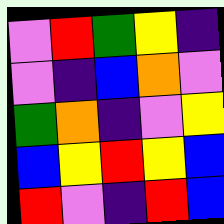[["violet", "red", "green", "yellow", "indigo"], ["violet", "indigo", "blue", "orange", "violet"], ["green", "orange", "indigo", "violet", "yellow"], ["blue", "yellow", "red", "yellow", "blue"], ["red", "violet", "indigo", "red", "blue"]]